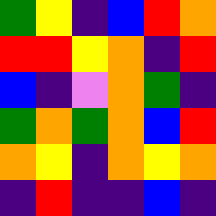[["green", "yellow", "indigo", "blue", "red", "orange"], ["red", "red", "yellow", "orange", "indigo", "red"], ["blue", "indigo", "violet", "orange", "green", "indigo"], ["green", "orange", "green", "orange", "blue", "red"], ["orange", "yellow", "indigo", "orange", "yellow", "orange"], ["indigo", "red", "indigo", "indigo", "blue", "indigo"]]